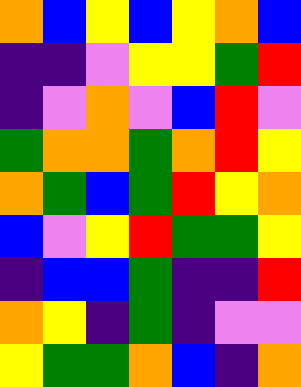[["orange", "blue", "yellow", "blue", "yellow", "orange", "blue"], ["indigo", "indigo", "violet", "yellow", "yellow", "green", "red"], ["indigo", "violet", "orange", "violet", "blue", "red", "violet"], ["green", "orange", "orange", "green", "orange", "red", "yellow"], ["orange", "green", "blue", "green", "red", "yellow", "orange"], ["blue", "violet", "yellow", "red", "green", "green", "yellow"], ["indigo", "blue", "blue", "green", "indigo", "indigo", "red"], ["orange", "yellow", "indigo", "green", "indigo", "violet", "violet"], ["yellow", "green", "green", "orange", "blue", "indigo", "orange"]]